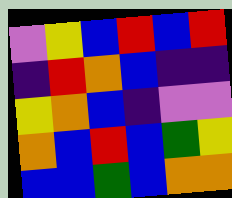[["violet", "yellow", "blue", "red", "blue", "red"], ["indigo", "red", "orange", "blue", "indigo", "indigo"], ["yellow", "orange", "blue", "indigo", "violet", "violet"], ["orange", "blue", "red", "blue", "green", "yellow"], ["blue", "blue", "green", "blue", "orange", "orange"]]